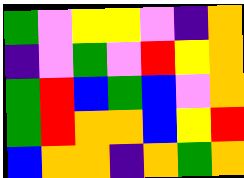[["green", "violet", "yellow", "yellow", "violet", "indigo", "orange"], ["indigo", "violet", "green", "violet", "red", "yellow", "orange"], ["green", "red", "blue", "green", "blue", "violet", "orange"], ["green", "red", "orange", "orange", "blue", "yellow", "red"], ["blue", "orange", "orange", "indigo", "orange", "green", "orange"]]